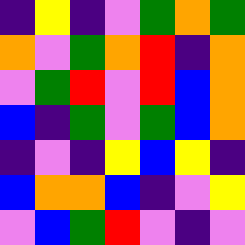[["indigo", "yellow", "indigo", "violet", "green", "orange", "green"], ["orange", "violet", "green", "orange", "red", "indigo", "orange"], ["violet", "green", "red", "violet", "red", "blue", "orange"], ["blue", "indigo", "green", "violet", "green", "blue", "orange"], ["indigo", "violet", "indigo", "yellow", "blue", "yellow", "indigo"], ["blue", "orange", "orange", "blue", "indigo", "violet", "yellow"], ["violet", "blue", "green", "red", "violet", "indigo", "violet"]]